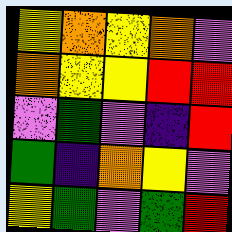[["yellow", "orange", "yellow", "orange", "violet"], ["orange", "yellow", "yellow", "red", "red"], ["violet", "green", "violet", "indigo", "red"], ["green", "indigo", "orange", "yellow", "violet"], ["yellow", "green", "violet", "green", "red"]]